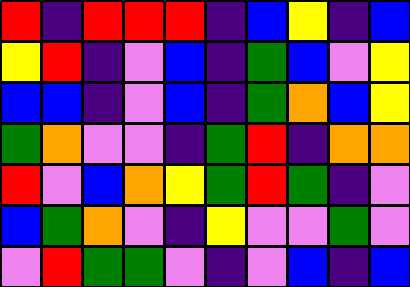[["red", "indigo", "red", "red", "red", "indigo", "blue", "yellow", "indigo", "blue"], ["yellow", "red", "indigo", "violet", "blue", "indigo", "green", "blue", "violet", "yellow"], ["blue", "blue", "indigo", "violet", "blue", "indigo", "green", "orange", "blue", "yellow"], ["green", "orange", "violet", "violet", "indigo", "green", "red", "indigo", "orange", "orange"], ["red", "violet", "blue", "orange", "yellow", "green", "red", "green", "indigo", "violet"], ["blue", "green", "orange", "violet", "indigo", "yellow", "violet", "violet", "green", "violet"], ["violet", "red", "green", "green", "violet", "indigo", "violet", "blue", "indigo", "blue"]]